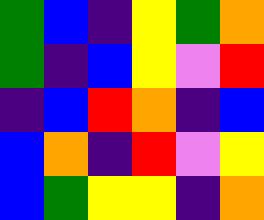[["green", "blue", "indigo", "yellow", "green", "orange"], ["green", "indigo", "blue", "yellow", "violet", "red"], ["indigo", "blue", "red", "orange", "indigo", "blue"], ["blue", "orange", "indigo", "red", "violet", "yellow"], ["blue", "green", "yellow", "yellow", "indigo", "orange"]]